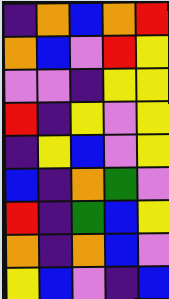[["indigo", "orange", "blue", "orange", "red"], ["orange", "blue", "violet", "red", "yellow"], ["violet", "violet", "indigo", "yellow", "yellow"], ["red", "indigo", "yellow", "violet", "yellow"], ["indigo", "yellow", "blue", "violet", "yellow"], ["blue", "indigo", "orange", "green", "violet"], ["red", "indigo", "green", "blue", "yellow"], ["orange", "indigo", "orange", "blue", "violet"], ["yellow", "blue", "violet", "indigo", "blue"]]